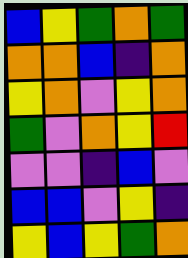[["blue", "yellow", "green", "orange", "green"], ["orange", "orange", "blue", "indigo", "orange"], ["yellow", "orange", "violet", "yellow", "orange"], ["green", "violet", "orange", "yellow", "red"], ["violet", "violet", "indigo", "blue", "violet"], ["blue", "blue", "violet", "yellow", "indigo"], ["yellow", "blue", "yellow", "green", "orange"]]